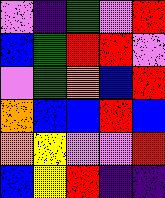[["violet", "indigo", "green", "violet", "red"], ["blue", "green", "red", "red", "violet"], ["violet", "green", "orange", "blue", "red"], ["orange", "blue", "blue", "red", "blue"], ["orange", "yellow", "violet", "violet", "red"], ["blue", "yellow", "red", "indigo", "indigo"]]